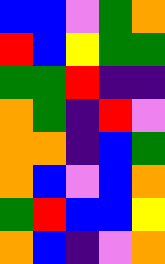[["blue", "blue", "violet", "green", "orange"], ["red", "blue", "yellow", "green", "green"], ["green", "green", "red", "indigo", "indigo"], ["orange", "green", "indigo", "red", "violet"], ["orange", "orange", "indigo", "blue", "green"], ["orange", "blue", "violet", "blue", "orange"], ["green", "red", "blue", "blue", "yellow"], ["orange", "blue", "indigo", "violet", "orange"]]